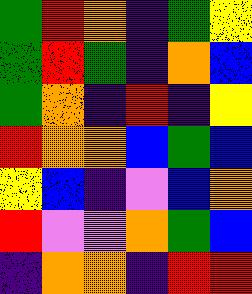[["green", "red", "orange", "indigo", "green", "yellow"], ["green", "red", "green", "indigo", "orange", "blue"], ["green", "orange", "indigo", "red", "indigo", "yellow"], ["red", "orange", "orange", "blue", "green", "blue"], ["yellow", "blue", "indigo", "violet", "blue", "orange"], ["red", "violet", "violet", "orange", "green", "blue"], ["indigo", "orange", "orange", "indigo", "red", "red"]]